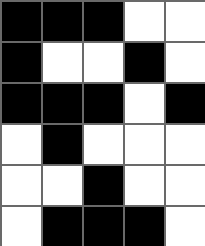[["black", "black", "black", "white", "white"], ["black", "white", "white", "black", "white"], ["black", "black", "black", "white", "black"], ["white", "black", "white", "white", "white"], ["white", "white", "black", "white", "white"], ["white", "black", "black", "black", "white"]]